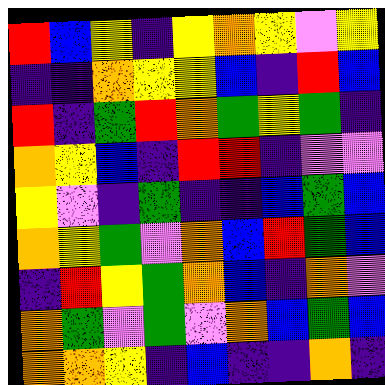[["red", "blue", "yellow", "indigo", "yellow", "orange", "yellow", "violet", "yellow"], ["indigo", "indigo", "orange", "yellow", "yellow", "blue", "indigo", "red", "blue"], ["red", "indigo", "green", "red", "orange", "green", "yellow", "green", "indigo"], ["orange", "yellow", "blue", "indigo", "red", "red", "indigo", "violet", "violet"], ["yellow", "violet", "indigo", "green", "indigo", "indigo", "blue", "green", "blue"], ["orange", "yellow", "green", "violet", "orange", "blue", "red", "green", "blue"], ["indigo", "red", "yellow", "green", "orange", "blue", "indigo", "orange", "violet"], ["orange", "green", "violet", "green", "violet", "orange", "blue", "green", "blue"], ["orange", "orange", "yellow", "indigo", "blue", "indigo", "indigo", "orange", "indigo"]]